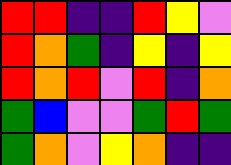[["red", "red", "indigo", "indigo", "red", "yellow", "violet"], ["red", "orange", "green", "indigo", "yellow", "indigo", "yellow"], ["red", "orange", "red", "violet", "red", "indigo", "orange"], ["green", "blue", "violet", "violet", "green", "red", "green"], ["green", "orange", "violet", "yellow", "orange", "indigo", "indigo"]]